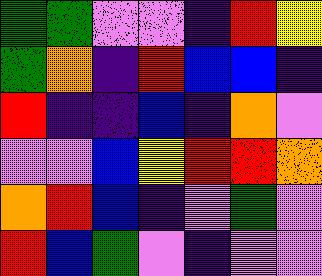[["green", "green", "violet", "violet", "indigo", "red", "yellow"], ["green", "orange", "indigo", "red", "blue", "blue", "indigo"], ["red", "indigo", "indigo", "blue", "indigo", "orange", "violet"], ["violet", "violet", "blue", "yellow", "red", "red", "orange"], ["orange", "red", "blue", "indigo", "violet", "green", "violet"], ["red", "blue", "green", "violet", "indigo", "violet", "violet"]]